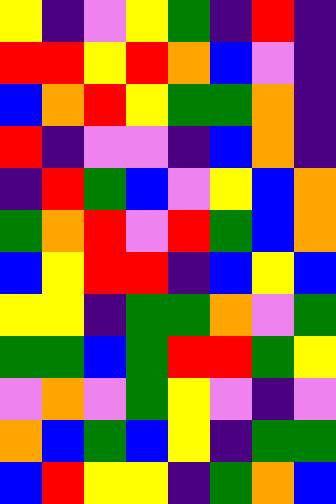[["yellow", "indigo", "violet", "yellow", "green", "indigo", "red", "indigo"], ["red", "red", "yellow", "red", "orange", "blue", "violet", "indigo"], ["blue", "orange", "red", "yellow", "green", "green", "orange", "indigo"], ["red", "indigo", "violet", "violet", "indigo", "blue", "orange", "indigo"], ["indigo", "red", "green", "blue", "violet", "yellow", "blue", "orange"], ["green", "orange", "red", "violet", "red", "green", "blue", "orange"], ["blue", "yellow", "red", "red", "indigo", "blue", "yellow", "blue"], ["yellow", "yellow", "indigo", "green", "green", "orange", "violet", "green"], ["green", "green", "blue", "green", "red", "red", "green", "yellow"], ["violet", "orange", "violet", "green", "yellow", "violet", "indigo", "violet"], ["orange", "blue", "green", "blue", "yellow", "indigo", "green", "green"], ["blue", "red", "yellow", "yellow", "indigo", "green", "orange", "blue"]]